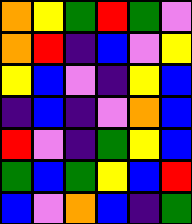[["orange", "yellow", "green", "red", "green", "violet"], ["orange", "red", "indigo", "blue", "violet", "yellow"], ["yellow", "blue", "violet", "indigo", "yellow", "blue"], ["indigo", "blue", "indigo", "violet", "orange", "blue"], ["red", "violet", "indigo", "green", "yellow", "blue"], ["green", "blue", "green", "yellow", "blue", "red"], ["blue", "violet", "orange", "blue", "indigo", "green"]]